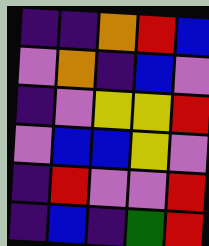[["indigo", "indigo", "orange", "red", "blue"], ["violet", "orange", "indigo", "blue", "violet"], ["indigo", "violet", "yellow", "yellow", "red"], ["violet", "blue", "blue", "yellow", "violet"], ["indigo", "red", "violet", "violet", "red"], ["indigo", "blue", "indigo", "green", "red"]]